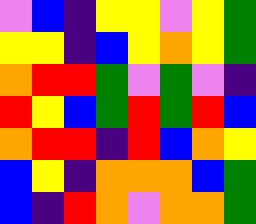[["violet", "blue", "indigo", "yellow", "yellow", "violet", "yellow", "green"], ["yellow", "yellow", "indigo", "blue", "yellow", "orange", "yellow", "green"], ["orange", "red", "red", "green", "violet", "green", "violet", "indigo"], ["red", "yellow", "blue", "green", "red", "green", "red", "blue"], ["orange", "red", "red", "indigo", "red", "blue", "orange", "yellow"], ["blue", "yellow", "indigo", "orange", "orange", "orange", "blue", "green"], ["blue", "indigo", "red", "orange", "violet", "orange", "orange", "green"]]